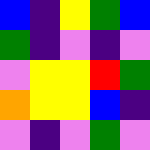[["blue", "indigo", "yellow", "green", "blue"], ["green", "indigo", "violet", "indigo", "violet"], ["violet", "yellow", "yellow", "red", "green"], ["orange", "yellow", "yellow", "blue", "indigo"], ["violet", "indigo", "violet", "green", "violet"]]